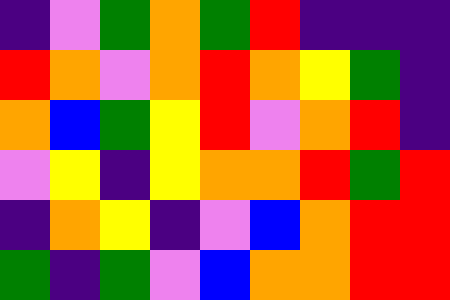[["indigo", "violet", "green", "orange", "green", "red", "indigo", "indigo", "indigo"], ["red", "orange", "violet", "orange", "red", "orange", "yellow", "green", "indigo"], ["orange", "blue", "green", "yellow", "red", "violet", "orange", "red", "indigo"], ["violet", "yellow", "indigo", "yellow", "orange", "orange", "red", "green", "red"], ["indigo", "orange", "yellow", "indigo", "violet", "blue", "orange", "red", "red"], ["green", "indigo", "green", "violet", "blue", "orange", "orange", "red", "red"]]